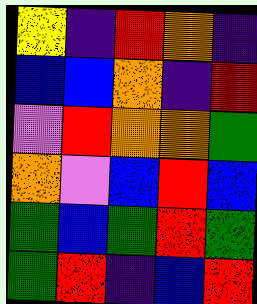[["yellow", "indigo", "red", "orange", "indigo"], ["blue", "blue", "orange", "indigo", "red"], ["violet", "red", "orange", "orange", "green"], ["orange", "violet", "blue", "red", "blue"], ["green", "blue", "green", "red", "green"], ["green", "red", "indigo", "blue", "red"]]